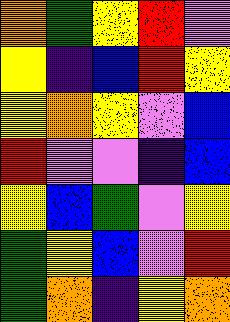[["orange", "green", "yellow", "red", "violet"], ["yellow", "indigo", "blue", "red", "yellow"], ["yellow", "orange", "yellow", "violet", "blue"], ["red", "violet", "violet", "indigo", "blue"], ["yellow", "blue", "green", "violet", "yellow"], ["green", "yellow", "blue", "violet", "red"], ["green", "orange", "indigo", "yellow", "orange"]]